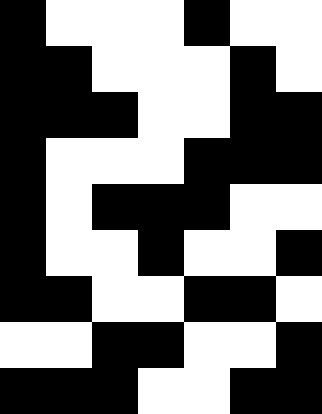[["black", "white", "white", "white", "black", "white", "white"], ["black", "black", "white", "white", "white", "black", "white"], ["black", "black", "black", "white", "white", "black", "black"], ["black", "white", "white", "white", "black", "black", "black"], ["black", "white", "black", "black", "black", "white", "white"], ["black", "white", "white", "black", "white", "white", "black"], ["black", "black", "white", "white", "black", "black", "white"], ["white", "white", "black", "black", "white", "white", "black"], ["black", "black", "black", "white", "white", "black", "black"]]